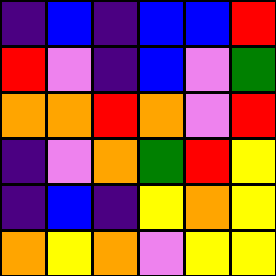[["indigo", "blue", "indigo", "blue", "blue", "red"], ["red", "violet", "indigo", "blue", "violet", "green"], ["orange", "orange", "red", "orange", "violet", "red"], ["indigo", "violet", "orange", "green", "red", "yellow"], ["indigo", "blue", "indigo", "yellow", "orange", "yellow"], ["orange", "yellow", "orange", "violet", "yellow", "yellow"]]